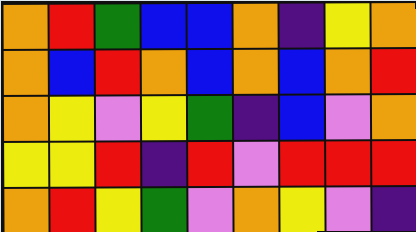[["orange", "red", "green", "blue", "blue", "orange", "indigo", "yellow", "orange"], ["orange", "blue", "red", "orange", "blue", "orange", "blue", "orange", "red"], ["orange", "yellow", "violet", "yellow", "green", "indigo", "blue", "violet", "orange"], ["yellow", "yellow", "red", "indigo", "red", "violet", "red", "red", "red"], ["orange", "red", "yellow", "green", "violet", "orange", "yellow", "violet", "indigo"]]